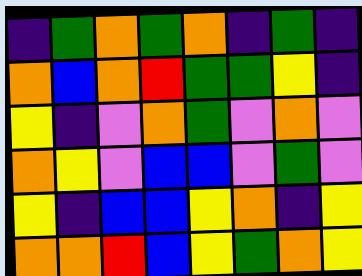[["indigo", "green", "orange", "green", "orange", "indigo", "green", "indigo"], ["orange", "blue", "orange", "red", "green", "green", "yellow", "indigo"], ["yellow", "indigo", "violet", "orange", "green", "violet", "orange", "violet"], ["orange", "yellow", "violet", "blue", "blue", "violet", "green", "violet"], ["yellow", "indigo", "blue", "blue", "yellow", "orange", "indigo", "yellow"], ["orange", "orange", "red", "blue", "yellow", "green", "orange", "yellow"]]